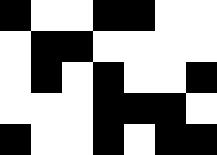[["black", "white", "white", "black", "black", "white", "white"], ["white", "black", "black", "white", "white", "white", "white"], ["white", "black", "white", "black", "white", "white", "black"], ["white", "white", "white", "black", "black", "black", "white"], ["black", "white", "white", "black", "white", "black", "black"]]